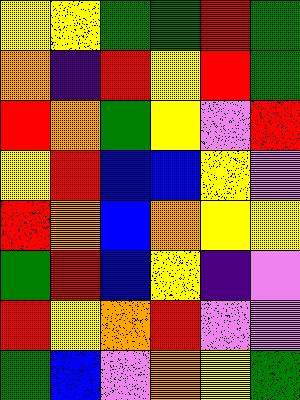[["yellow", "yellow", "green", "green", "red", "green"], ["orange", "indigo", "red", "yellow", "red", "green"], ["red", "orange", "green", "yellow", "violet", "red"], ["yellow", "red", "blue", "blue", "yellow", "violet"], ["red", "orange", "blue", "orange", "yellow", "yellow"], ["green", "red", "blue", "yellow", "indigo", "violet"], ["red", "yellow", "orange", "red", "violet", "violet"], ["green", "blue", "violet", "orange", "yellow", "green"]]